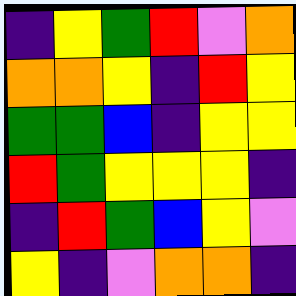[["indigo", "yellow", "green", "red", "violet", "orange"], ["orange", "orange", "yellow", "indigo", "red", "yellow"], ["green", "green", "blue", "indigo", "yellow", "yellow"], ["red", "green", "yellow", "yellow", "yellow", "indigo"], ["indigo", "red", "green", "blue", "yellow", "violet"], ["yellow", "indigo", "violet", "orange", "orange", "indigo"]]